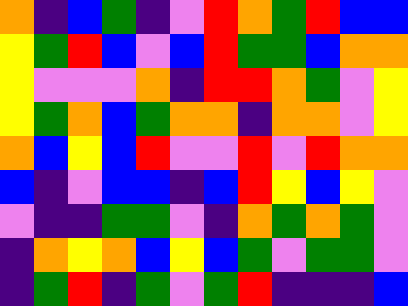[["orange", "indigo", "blue", "green", "indigo", "violet", "red", "orange", "green", "red", "blue", "blue"], ["yellow", "green", "red", "blue", "violet", "blue", "red", "green", "green", "blue", "orange", "orange"], ["yellow", "violet", "violet", "violet", "orange", "indigo", "red", "red", "orange", "green", "violet", "yellow"], ["yellow", "green", "orange", "blue", "green", "orange", "orange", "indigo", "orange", "orange", "violet", "yellow"], ["orange", "blue", "yellow", "blue", "red", "violet", "violet", "red", "violet", "red", "orange", "orange"], ["blue", "indigo", "violet", "blue", "blue", "indigo", "blue", "red", "yellow", "blue", "yellow", "violet"], ["violet", "indigo", "indigo", "green", "green", "violet", "indigo", "orange", "green", "orange", "green", "violet"], ["indigo", "orange", "yellow", "orange", "blue", "yellow", "blue", "green", "violet", "green", "green", "violet"], ["indigo", "green", "red", "indigo", "green", "violet", "green", "red", "indigo", "indigo", "indigo", "blue"]]